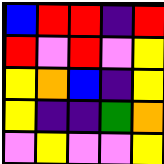[["blue", "red", "red", "indigo", "red"], ["red", "violet", "red", "violet", "yellow"], ["yellow", "orange", "blue", "indigo", "yellow"], ["yellow", "indigo", "indigo", "green", "orange"], ["violet", "yellow", "violet", "violet", "yellow"]]